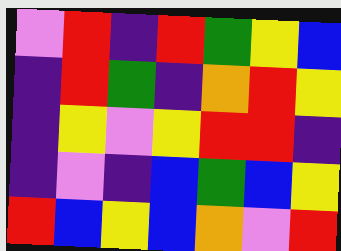[["violet", "red", "indigo", "red", "green", "yellow", "blue"], ["indigo", "red", "green", "indigo", "orange", "red", "yellow"], ["indigo", "yellow", "violet", "yellow", "red", "red", "indigo"], ["indigo", "violet", "indigo", "blue", "green", "blue", "yellow"], ["red", "blue", "yellow", "blue", "orange", "violet", "red"]]